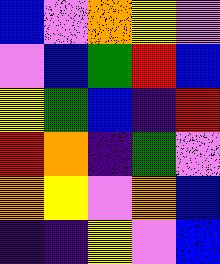[["blue", "violet", "orange", "yellow", "violet"], ["violet", "blue", "green", "red", "blue"], ["yellow", "green", "blue", "indigo", "red"], ["red", "orange", "indigo", "green", "violet"], ["orange", "yellow", "violet", "orange", "blue"], ["indigo", "indigo", "yellow", "violet", "blue"]]